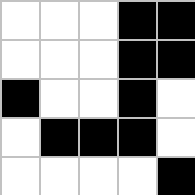[["white", "white", "white", "black", "black"], ["white", "white", "white", "black", "black"], ["black", "white", "white", "black", "white"], ["white", "black", "black", "black", "white"], ["white", "white", "white", "white", "black"]]